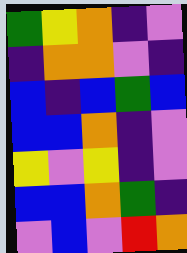[["green", "yellow", "orange", "indigo", "violet"], ["indigo", "orange", "orange", "violet", "indigo"], ["blue", "indigo", "blue", "green", "blue"], ["blue", "blue", "orange", "indigo", "violet"], ["yellow", "violet", "yellow", "indigo", "violet"], ["blue", "blue", "orange", "green", "indigo"], ["violet", "blue", "violet", "red", "orange"]]